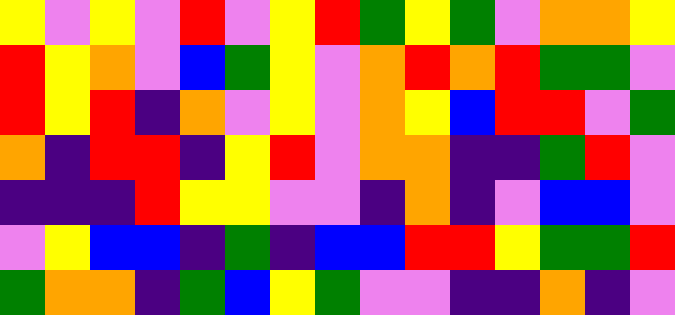[["yellow", "violet", "yellow", "violet", "red", "violet", "yellow", "red", "green", "yellow", "green", "violet", "orange", "orange", "yellow"], ["red", "yellow", "orange", "violet", "blue", "green", "yellow", "violet", "orange", "red", "orange", "red", "green", "green", "violet"], ["red", "yellow", "red", "indigo", "orange", "violet", "yellow", "violet", "orange", "yellow", "blue", "red", "red", "violet", "green"], ["orange", "indigo", "red", "red", "indigo", "yellow", "red", "violet", "orange", "orange", "indigo", "indigo", "green", "red", "violet"], ["indigo", "indigo", "indigo", "red", "yellow", "yellow", "violet", "violet", "indigo", "orange", "indigo", "violet", "blue", "blue", "violet"], ["violet", "yellow", "blue", "blue", "indigo", "green", "indigo", "blue", "blue", "red", "red", "yellow", "green", "green", "red"], ["green", "orange", "orange", "indigo", "green", "blue", "yellow", "green", "violet", "violet", "indigo", "indigo", "orange", "indigo", "violet"]]